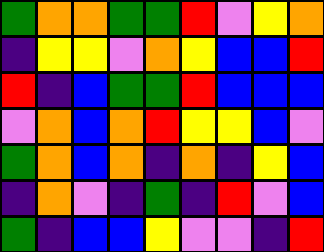[["green", "orange", "orange", "green", "green", "red", "violet", "yellow", "orange"], ["indigo", "yellow", "yellow", "violet", "orange", "yellow", "blue", "blue", "red"], ["red", "indigo", "blue", "green", "green", "red", "blue", "blue", "blue"], ["violet", "orange", "blue", "orange", "red", "yellow", "yellow", "blue", "violet"], ["green", "orange", "blue", "orange", "indigo", "orange", "indigo", "yellow", "blue"], ["indigo", "orange", "violet", "indigo", "green", "indigo", "red", "violet", "blue"], ["green", "indigo", "blue", "blue", "yellow", "violet", "violet", "indigo", "red"]]